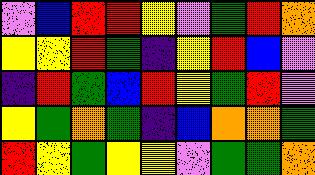[["violet", "blue", "red", "red", "yellow", "violet", "green", "red", "orange"], ["yellow", "yellow", "red", "green", "indigo", "yellow", "red", "blue", "violet"], ["indigo", "red", "green", "blue", "red", "yellow", "green", "red", "violet"], ["yellow", "green", "orange", "green", "indigo", "blue", "orange", "orange", "green"], ["red", "yellow", "green", "yellow", "yellow", "violet", "green", "green", "orange"]]